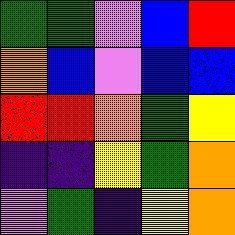[["green", "green", "violet", "blue", "red"], ["orange", "blue", "violet", "blue", "blue"], ["red", "red", "orange", "green", "yellow"], ["indigo", "indigo", "yellow", "green", "orange"], ["violet", "green", "indigo", "yellow", "orange"]]